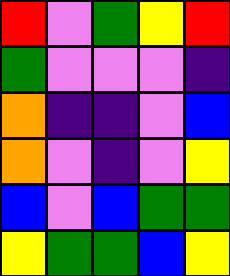[["red", "violet", "green", "yellow", "red"], ["green", "violet", "violet", "violet", "indigo"], ["orange", "indigo", "indigo", "violet", "blue"], ["orange", "violet", "indigo", "violet", "yellow"], ["blue", "violet", "blue", "green", "green"], ["yellow", "green", "green", "blue", "yellow"]]